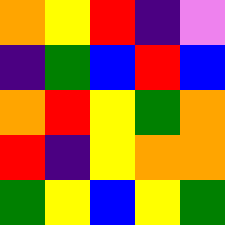[["orange", "yellow", "red", "indigo", "violet"], ["indigo", "green", "blue", "red", "blue"], ["orange", "red", "yellow", "green", "orange"], ["red", "indigo", "yellow", "orange", "orange"], ["green", "yellow", "blue", "yellow", "green"]]